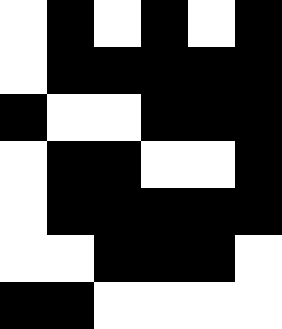[["white", "black", "white", "black", "white", "black"], ["white", "black", "black", "black", "black", "black"], ["black", "white", "white", "black", "black", "black"], ["white", "black", "black", "white", "white", "black"], ["white", "black", "black", "black", "black", "black"], ["white", "white", "black", "black", "black", "white"], ["black", "black", "white", "white", "white", "white"]]